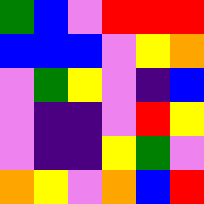[["green", "blue", "violet", "red", "red", "red"], ["blue", "blue", "blue", "violet", "yellow", "orange"], ["violet", "green", "yellow", "violet", "indigo", "blue"], ["violet", "indigo", "indigo", "violet", "red", "yellow"], ["violet", "indigo", "indigo", "yellow", "green", "violet"], ["orange", "yellow", "violet", "orange", "blue", "red"]]